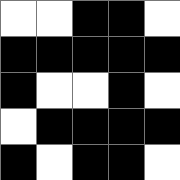[["white", "white", "black", "black", "white"], ["black", "black", "black", "black", "black"], ["black", "white", "white", "black", "white"], ["white", "black", "black", "black", "black"], ["black", "white", "black", "black", "white"]]